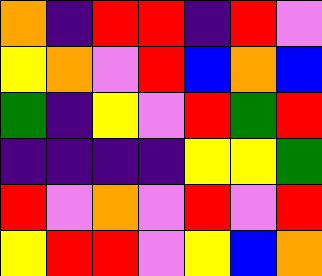[["orange", "indigo", "red", "red", "indigo", "red", "violet"], ["yellow", "orange", "violet", "red", "blue", "orange", "blue"], ["green", "indigo", "yellow", "violet", "red", "green", "red"], ["indigo", "indigo", "indigo", "indigo", "yellow", "yellow", "green"], ["red", "violet", "orange", "violet", "red", "violet", "red"], ["yellow", "red", "red", "violet", "yellow", "blue", "orange"]]